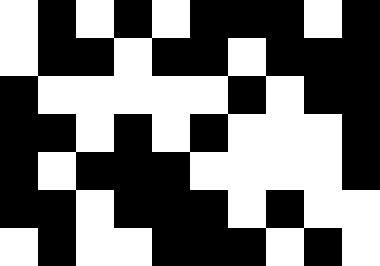[["white", "black", "white", "black", "white", "black", "black", "black", "white", "black"], ["white", "black", "black", "white", "black", "black", "white", "black", "black", "black"], ["black", "white", "white", "white", "white", "white", "black", "white", "black", "black"], ["black", "black", "white", "black", "white", "black", "white", "white", "white", "black"], ["black", "white", "black", "black", "black", "white", "white", "white", "white", "black"], ["black", "black", "white", "black", "black", "black", "white", "black", "white", "white"], ["white", "black", "white", "white", "black", "black", "black", "white", "black", "white"]]